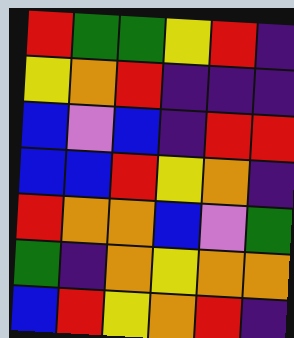[["red", "green", "green", "yellow", "red", "indigo"], ["yellow", "orange", "red", "indigo", "indigo", "indigo"], ["blue", "violet", "blue", "indigo", "red", "red"], ["blue", "blue", "red", "yellow", "orange", "indigo"], ["red", "orange", "orange", "blue", "violet", "green"], ["green", "indigo", "orange", "yellow", "orange", "orange"], ["blue", "red", "yellow", "orange", "red", "indigo"]]